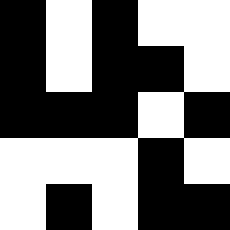[["black", "white", "black", "white", "white"], ["black", "white", "black", "black", "white"], ["black", "black", "black", "white", "black"], ["white", "white", "white", "black", "white"], ["white", "black", "white", "black", "black"]]